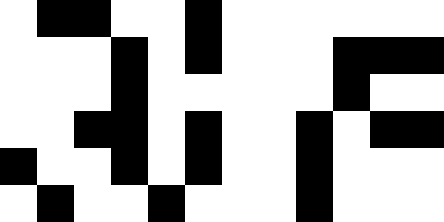[["white", "black", "black", "white", "white", "black", "white", "white", "white", "white", "white", "white"], ["white", "white", "white", "black", "white", "black", "white", "white", "white", "black", "black", "black"], ["white", "white", "white", "black", "white", "white", "white", "white", "white", "black", "white", "white"], ["white", "white", "black", "black", "white", "black", "white", "white", "black", "white", "black", "black"], ["black", "white", "white", "black", "white", "black", "white", "white", "black", "white", "white", "white"], ["white", "black", "white", "white", "black", "white", "white", "white", "black", "white", "white", "white"]]